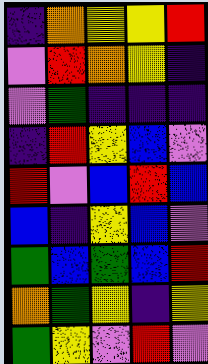[["indigo", "orange", "yellow", "yellow", "red"], ["violet", "red", "orange", "yellow", "indigo"], ["violet", "green", "indigo", "indigo", "indigo"], ["indigo", "red", "yellow", "blue", "violet"], ["red", "violet", "blue", "red", "blue"], ["blue", "indigo", "yellow", "blue", "violet"], ["green", "blue", "green", "blue", "red"], ["orange", "green", "yellow", "indigo", "yellow"], ["green", "yellow", "violet", "red", "violet"]]